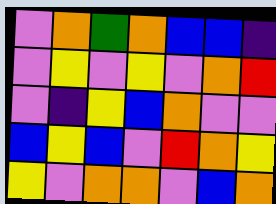[["violet", "orange", "green", "orange", "blue", "blue", "indigo"], ["violet", "yellow", "violet", "yellow", "violet", "orange", "red"], ["violet", "indigo", "yellow", "blue", "orange", "violet", "violet"], ["blue", "yellow", "blue", "violet", "red", "orange", "yellow"], ["yellow", "violet", "orange", "orange", "violet", "blue", "orange"]]